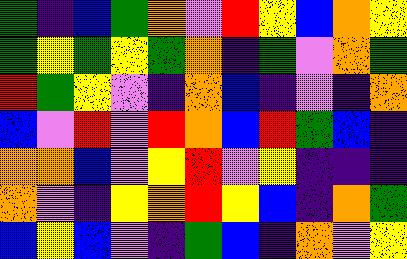[["green", "indigo", "blue", "green", "orange", "violet", "red", "yellow", "blue", "orange", "yellow"], ["green", "yellow", "green", "yellow", "green", "orange", "indigo", "green", "violet", "orange", "green"], ["red", "green", "yellow", "violet", "indigo", "orange", "blue", "indigo", "violet", "indigo", "orange"], ["blue", "violet", "red", "violet", "red", "orange", "blue", "red", "green", "blue", "indigo"], ["orange", "orange", "blue", "violet", "yellow", "red", "violet", "yellow", "indigo", "indigo", "indigo"], ["orange", "violet", "indigo", "yellow", "orange", "red", "yellow", "blue", "indigo", "orange", "green"], ["blue", "yellow", "blue", "violet", "indigo", "green", "blue", "indigo", "orange", "violet", "yellow"]]